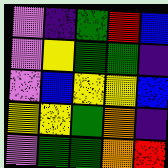[["violet", "indigo", "green", "red", "blue"], ["violet", "yellow", "green", "green", "indigo"], ["violet", "blue", "yellow", "yellow", "blue"], ["yellow", "yellow", "green", "orange", "indigo"], ["violet", "green", "green", "orange", "red"]]